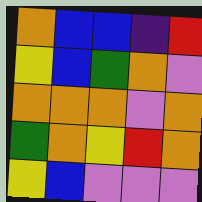[["orange", "blue", "blue", "indigo", "red"], ["yellow", "blue", "green", "orange", "violet"], ["orange", "orange", "orange", "violet", "orange"], ["green", "orange", "yellow", "red", "orange"], ["yellow", "blue", "violet", "violet", "violet"]]